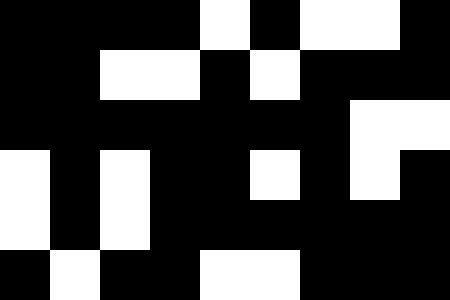[["black", "black", "black", "black", "white", "black", "white", "white", "black"], ["black", "black", "white", "white", "black", "white", "black", "black", "black"], ["black", "black", "black", "black", "black", "black", "black", "white", "white"], ["white", "black", "white", "black", "black", "white", "black", "white", "black"], ["white", "black", "white", "black", "black", "black", "black", "black", "black"], ["black", "white", "black", "black", "white", "white", "black", "black", "black"]]